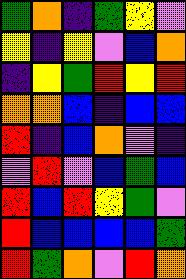[["green", "orange", "indigo", "green", "yellow", "violet"], ["yellow", "indigo", "yellow", "violet", "blue", "orange"], ["indigo", "yellow", "green", "red", "yellow", "red"], ["orange", "orange", "blue", "indigo", "blue", "blue"], ["red", "indigo", "blue", "orange", "violet", "indigo"], ["violet", "red", "violet", "blue", "green", "blue"], ["red", "blue", "red", "yellow", "green", "violet"], ["red", "blue", "blue", "blue", "blue", "green"], ["red", "green", "orange", "violet", "red", "orange"]]